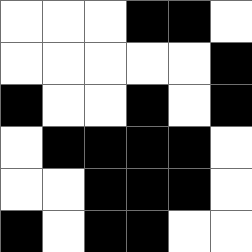[["white", "white", "white", "black", "black", "white"], ["white", "white", "white", "white", "white", "black"], ["black", "white", "white", "black", "white", "black"], ["white", "black", "black", "black", "black", "white"], ["white", "white", "black", "black", "black", "white"], ["black", "white", "black", "black", "white", "white"]]